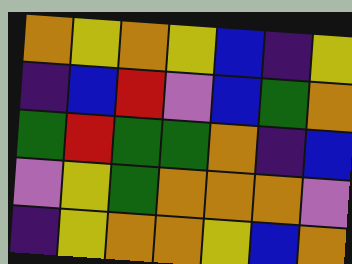[["orange", "yellow", "orange", "yellow", "blue", "indigo", "yellow"], ["indigo", "blue", "red", "violet", "blue", "green", "orange"], ["green", "red", "green", "green", "orange", "indigo", "blue"], ["violet", "yellow", "green", "orange", "orange", "orange", "violet"], ["indigo", "yellow", "orange", "orange", "yellow", "blue", "orange"]]